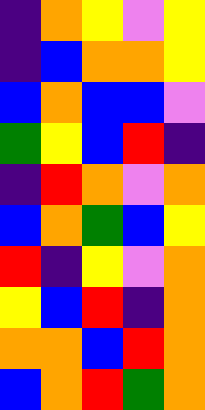[["indigo", "orange", "yellow", "violet", "yellow"], ["indigo", "blue", "orange", "orange", "yellow"], ["blue", "orange", "blue", "blue", "violet"], ["green", "yellow", "blue", "red", "indigo"], ["indigo", "red", "orange", "violet", "orange"], ["blue", "orange", "green", "blue", "yellow"], ["red", "indigo", "yellow", "violet", "orange"], ["yellow", "blue", "red", "indigo", "orange"], ["orange", "orange", "blue", "red", "orange"], ["blue", "orange", "red", "green", "orange"]]